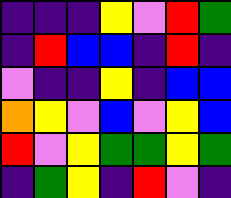[["indigo", "indigo", "indigo", "yellow", "violet", "red", "green"], ["indigo", "red", "blue", "blue", "indigo", "red", "indigo"], ["violet", "indigo", "indigo", "yellow", "indigo", "blue", "blue"], ["orange", "yellow", "violet", "blue", "violet", "yellow", "blue"], ["red", "violet", "yellow", "green", "green", "yellow", "green"], ["indigo", "green", "yellow", "indigo", "red", "violet", "indigo"]]